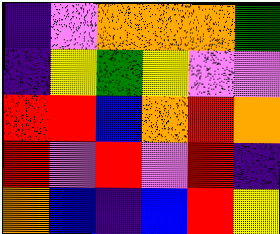[["indigo", "violet", "orange", "orange", "orange", "green"], ["indigo", "yellow", "green", "yellow", "violet", "violet"], ["red", "red", "blue", "orange", "red", "orange"], ["red", "violet", "red", "violet", "red", "indigo"], ["orange", "blue", "indigo", "blue", "red", "yellow"]]